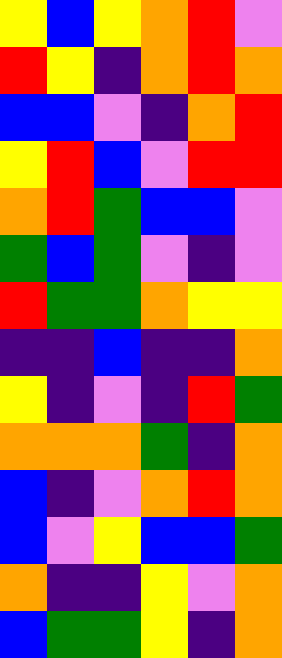[["yellow", "blue", "yellow", "orange", "red", "violet"], ["red", "yellow", "indigo", "orange", "red", "orange"], ["blue", "blue", "violet", "indigo", "orange", "red"], ["yellow", "red", "blue", "violet", "red", "red"], ["orange", "red", "green", "blue", "blue", "violet"], ["green", "blue", "green", "violet", "indigo", "violet"], ["red", "green", "green", "orange", "yellow", "yellow"], ["indigo", "indigo", "blue", "indigo", "indigo", "orange"], ["yellow", "indigo", "violet", "indigo", "red", "green"], ["orange", "orange", "orange", "green", "indigo", "orange"], ["blue", "indigo", "violet", "orange", "red", "orange"], ["blue", "violet", "yellow", "blue", "blue", "green"], ["orange", "indigo", "indigo", "yellow", "violet", "orange"], ["blue", "green", "green", "yellow", "indigo", "orange"]]